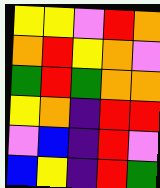[["yellow", "yellow", "violet", "red", "orange"], ["orange", "red", "yellow", "orange", "violet"], ["green", "red", "green", "orange", "orange"], ["yellow", "orange", "indigo", "red", "red"], ["violet", "blue", "indigo", "red", "violet"], ["blue", "yellow", "indigo", "red", "green"]]